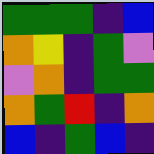[["green", "green", "green", "indigo", "blue"], ["orange", "yellow", "indigo", "green", "violet"], ["violet", "orange", "indigo", "green", "green"], ["orange", "green", "red", "indigo", "orange"], ["blue", "indigo", "green", "blue", "indigo"]]